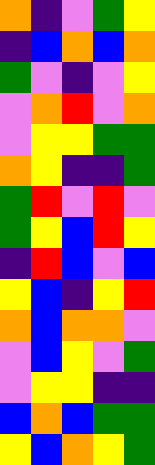[["orange", "indigo", "violet", "green", "yellow"], ["indigo", "blue", "orange", "blue", "orange"], ["green", "violet", "indigo", "violet", "yellow"], ["violet", "orange", "red", "violet", "orange"], ["violet", "yellow", "yellow", "green", "green"], ["orange", "yellow", "indigo", "indigo", "green"], ["green", "red", "violet", "red", "violet"], ["green", "yellow", "blue", "red", "yellow"], ["indigo", "red", "blue", "violet", "blue"], ["yellow", "blue", "indigo", "yellow", "red"], ["orange", "blue", "orange", "orange", "violet"], ["violet", "blue", "yellow", "violet", "green"], ["violet", "yellow", "yellow", "indigo", "indigo"], ["blue", "orange", "blue", "green", "green"], ["yellow", "blue", "orange", "yellow", "green"]]